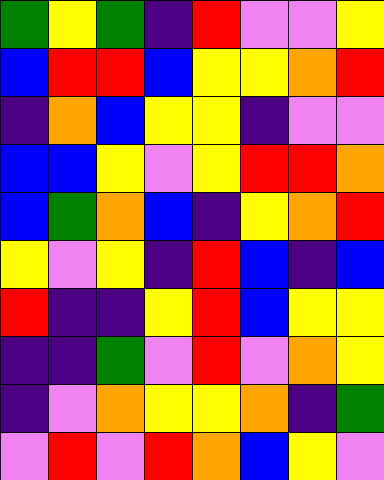[["green", "yellow", "green", "indigo", "red", "violet", "violet", "yellow"], ["blue", "red", "red", "blue", "yellow", "yellow", "orange", "red"], ["indigo", "orange", "blue", "yellow", "yellow", "indigo", "violet", "violet"], ["blue", "blue", "yellow", "violet", "yellow", "red", "red", "orange"], ["blue", "green", "orange", "blue", "indigo", "yellow", "orange", "red"], ["yellow", "violet", "yellow", "indigo", "red", "blue", "indigo", "blue"], ["red", "indigo", "indigo", "yellow", "red", "blue", "yellow", "yellow"], ["indigo", "indigo", "green", "violet", "red", "violet", "orange", "yellow"], ["indigo", "violet", "orange", "yellow", "yellow", "orange", "indigo", "green"], ["violet", "red", "violet", "red", "orange", "blue", "yellow", "violet"]]